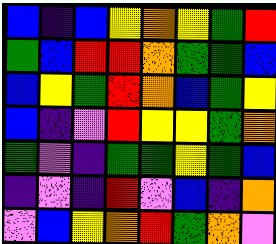[["blue", "indigo", "blue", "yellow", "orange", "yellow", "green", "red"], ["green", "blue", "red", "red", "orange", "green", "green", "blue"], ["blue", "yellow", "green", "red", "orange", "blue", "green", "yellow"], ["blue", "indigo", "violet", "red", "yellow", "yellow", "green", "orange"], ["green", "violet", "indigo", "green", "green", "yellow", "green", "blue"], ["indigo", "violet", "indigo", "red", "violet", "blue", "indigo", "orange"], ["violet", "blue", "yellow", "orange", "red", "green", "orange", "violet"]]